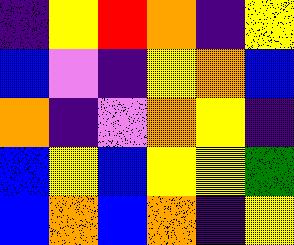[["indigo", "yellow", "red", "orange", "indigo", "yellow"], ["blue", "violet", "indigo", "yellow", "orange", "blue"], ["orange", "indigo", "violet", "orange", "yellow", "indigo"], ["blue", "yellow", "blue", "yellow", "yellow", "green"], ["blue", "orange", "blue", "orange", "indigo", "yellow"]]